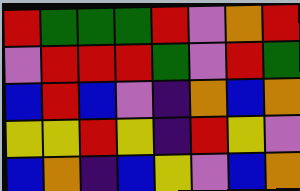[["red", "green", "green", "green", "red", "violet", "orange", "red"], ["violet", "red", "red", "red", "green", "violet", "red", "green"], ["blue", "red", "blue", "violet", "indigo", "orange", "blue", "orange"], ["yellow", "yellow", "red", "yellow", "indigo", "red", "yellow", "violet"], ["blue", "orange", "indigo", "blue", "yellow", "violet", "blue", "orange"]]